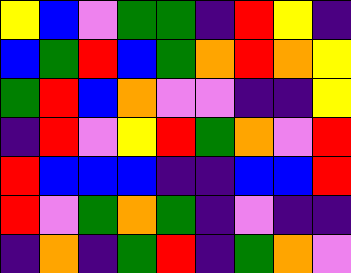[["yellow", "blue", "violet", "green", "green", "indigo", "red", "yellow", "indigo"], ["blue", "green", "red", "blue", "green", "orange", "red", "orange", "yellow"], ["green", "red", "blue", "orange", "violet", "violet", "indigo", "indigo", "yellow"], ["indigo", "red", "violet", "yellow", "red", "green", "orange", "violet", "red"], ["red", "blue", "blue", "blue", "indigo", "indigo", "blue", "blue", "red"], ["red", "violet", "green", "orange", "green", "indigo", "violet", "indigo", "indigo"], ["indigo", "orange", "indigo", "green", "red", "indigo", "green", "orange", "violet"]]